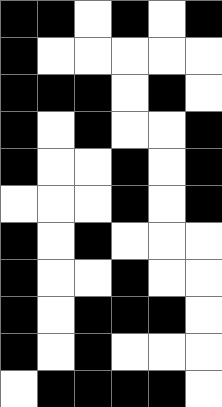[["black", "black", "white", "black", "white", "black"], ["black", "white", "white", "white", "white", "white"], ["black", "black", "black", "white", "black", "white"], ["black", "white", "black", "white", "white", "black"], ["black", "white", "white", "black", "white", "black"], ["white", "white", "white", "black", "white", "black"], ["black", "white", "black", "white", "white", "white"], ["black", "white", "white", "black", "white", "white"], ["black", "white", "black", "black", "black", "white"], ["black", "white", "black", "white", "white", "white"], ["white", "black", "black", "black", "black", "white"]]